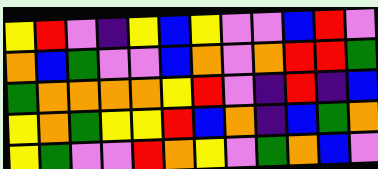[["yellow", "red", "violet", "indigo", "yellow", "blue", "yellow", "violet", "violet", "blue", "red", "violet"], ["orange", "blue", "green", "violet", "violet", "blue", "orange", "violet", "orange", "red", "red", "green"], ["green", "orange", "orange", "orange", "orange", "yellow", "red", "violet", "indigo", "red", "indigo", "blue"], ["yellow", "orange", "green", "yellow", "yellow", "red", "blue", "orange", "indigo", "blue", "green", "orange"], ["yellow", "green", "violet", "violet", "red", "orange", "yellow", "violet", "green", "orange", "blue", "violet"]]